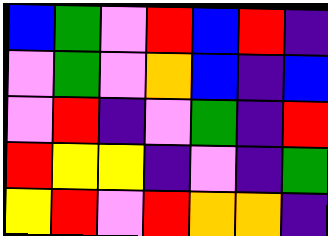[["blue", "green", "violet", "red", "blue", "red", "indigo"], ["violet", "green", "violet", "orange", "blue", "indigo", "blue"], ["violet", "red", "indigo", "violet", "green", "indigo", "red"], ["red", "yellow", "yellow", "indigo", "violet", "indigo", "green"], ["yellow", "red", "violet", "red", "orange", "orange", "indigo"]]